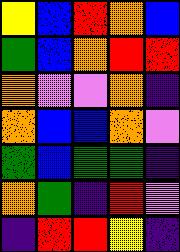[["yellow", "blue", "red", "orange", "blue"], ["green", "blue", "orange", "red", "red"], ["orange", "violet", "violet", "orange", "indigo"], ["orange", "blue", "blue", "orange", "violet"], ["green", "blue", "green", "green", "indigo"], ["orange", "green", "indigo", "red", "violet"], ["indigo", "red", "red", "yellow", "indigo"]]